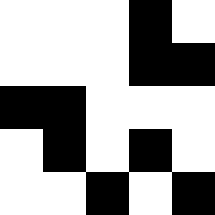[["white", "white", "white", "black", "white"], ["white", "white", "white", "black", "black"], ["black", "black", "white", "white", "white"], ["white", "black", "white", "black", "white"], ["white", "white", "black", "white", "black"]]